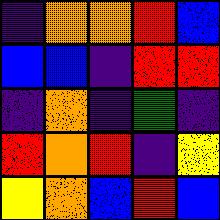[["indigo", "orange", "orange", "red", "blue"], ["blue", "blue", "indigo", "red", "red"], ["indigo", "orange", "indigo", "green", "indigo"], ["red", "orange", "red", "indigo", "yellow"], ["yellow", "orange", "blue", "red", "blue"]]